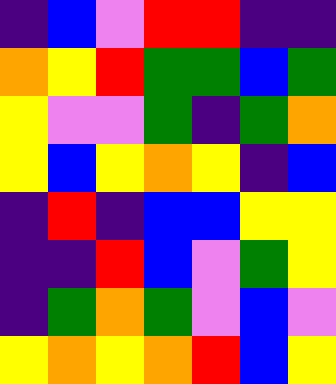[["indigo", "blue", "violet", "red", "red", "indigo", "indigo"], ["orange", "yellow", "red", "green", "green", "blue", "green"], ["yellow", "violet", "violet", "green", "indigo", "green", "orange"], ["yellow", "blue", "yellow", "orange", "yellow", "indigo", "blue"], ["indigo", "red", "indigo", "blue", "blue", "yellow", "yellow"], ["indigo", "indigo", "red", "blue", "violet", "green", "yellow"], ["indigo", "green", "orange", "green", "violet", "blue", "violet"], ["yellow", "orange", "yellow", "orange", "red", "blue", "yellow"]]